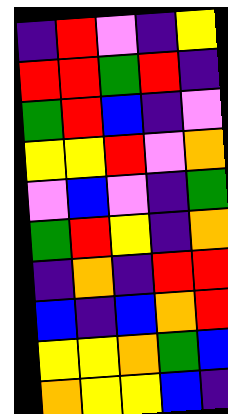[["indigo", "red", "violet", "indigo", "yellow"], ["red", "red", "green", "red", "indigo"], ["green", "red", "blue", "indigo", "violet"], ["yellow", "yellow", "red", "violet", "orange"], ["violet", "blue", "violet", "indigo", "green"], ["green", "red", "yellow", "indigo", "orange"], ["indigo", "orange", "indigo", "red", "red"], ["blue", "indigo", "blue", "orange", "red"], ["yellow", "yellow", "orange", "green", "blue"], ["orange", "yellow", "yellow", "blue", "indigo"]]